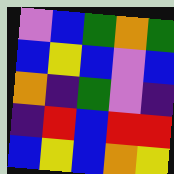[["violet", "blue", "green", "orange", "green"], ["blue", "yellow", "blue", "violet", "blue"], ["orange", "indigo", "green", "violet", "indigo"], ["indigo", "red", "blue", "red", "red"], ["blue", "yellow", "blue", "orange", "yellow"]]